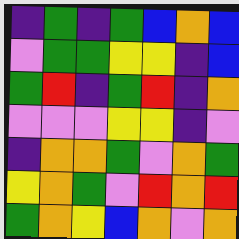[["indigo", "green", "indigo", "green", "blue", "orange", "blue"], ["violet", "green", "green", "yellow", "yellow", "indigo", "blue"], ["green", "red", "indigo", "green", "red", "indigo", "orange"], ["violet", "violet", "violet", "yellow", "yellow", "indigo", "violet"], ["indigo", "orange", "orange", "green", "violet", "orange", "green"], ["yellow", "orange", "green", "violet", "red", "orange", "red"], ["green", "orange", "yellow", "blue", "orange", "violet", "orange"]]